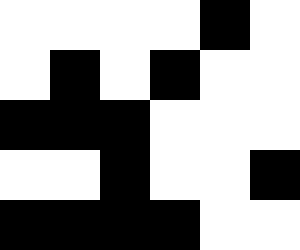[["white", "white", "white", "white", "black", "white"], ["white", "black", "white", "black", "white", "white"], ["black", "black", "black", "white", "white", "white"], ["white", "white", "black", "white", "white", "black"], ["black", "black", "black", "black", "white", "white"]]